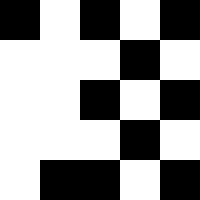[["black", "white", "black", "white", "black"], ["white", "white", "white", "black", "white"], ["white", "white", "black", "white", "black"], ["white", "white", "white", "black", "white"], ["white", "black", "black", "white", "black"]]